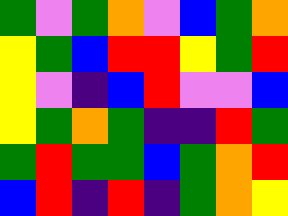[["green", "violet", "green", "orange", "violet", "blue", "green", "orange"], ["yellow", "green", "blue", "red", "red", "yellow", "green", "red"], ["yellow", "violet", "indigo", "blue", "red", "violet", "violet", "blue"], ["yellow", "green", "orange", "green", "indigo", "indigo", "red", "green"], ["green", "red", "green", "green", "blue", "green", "orange", "red"], ["blue", "red", "indigo", "red", "indigo", "green", "orange", "yellow"]]